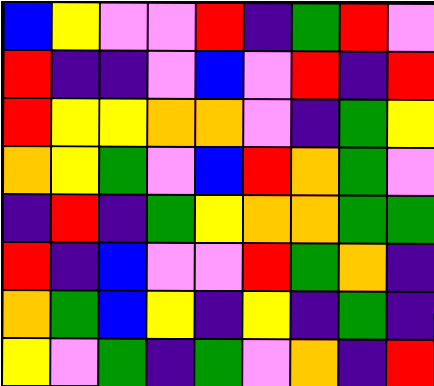[["blue", "yellow", "violet", "violet", "red", "indigo", "green", "red", "violet"], ["red", "indigo", "indigo", "violet", "blue", "violet", "red", "indigo", "red"], ["red", "yellow", "yellow", "orange", "orange", "violet", "indigo", "green", "yellow"], ["orange", "yellow", "green", "violet", "blue", "red", "orange", "green", "violet"], ["indigo", "red", "indigo", "green", "yellow", "orange", "orange", "green", "green"], ["red", "indigo", "blue", "violet", "violet", "red", "green", "orange", "indigo"], ["orange", "green", "blue", "yellow", "indigo", "yellow", "indigo", "green", "indigo"], ["yellow", "violet", "green", "indigo", "green", "violet", "orange", "indigo", "red"]]